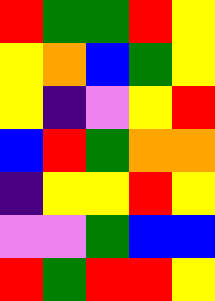[["red", "green", "green", "red", "yellow"], ["yellow", "orange", "blue", "green", "yellow"], ["yellow", "indigo", "violet", "yellow", "red"], ["blue", "red", "green", "orange", "orange"], ["indigo", "yellow", "yellow", "red", "yellow"], ["violet", "violet", "green", "blue", "blue"], ["red", "green", "red", "red", "yellow"]]